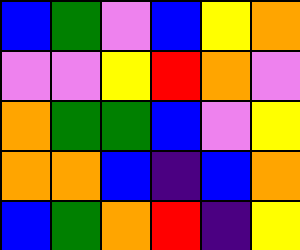[["blue", "green", "violet", "blue", "yellow", "orange"], ["violet", "violet", "yellow", "red", "orange", "violet"], ["orange", "green", "green", "blue", "violet", "yellow"], ["orange", "orange", "blue", "indigo", "blue", "orange"], ["blue", "green", "orange", "red", "indigo", "yellow"]]